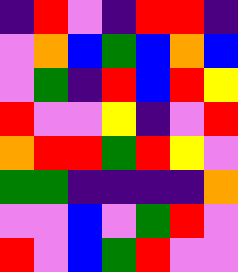[["indigo", "red", "violet", "indigo", "red", "red", "indigo"], ["violet", "orange", "blue", "green", "blue", "orange", "blue"], ["violet", "green", "indigo", "red", "blue", "red", "yellow"], ["red", "violet", "violet", "yellow", "indigo", "violet", "red"], ["orange", "red", "red", "green", "red", "yellow", "violet"], ["green", "green", "indigo", "indigo", "indigo", "indigo", "orange"], ["violet", "violet", "blue", "violet", "green", "red", "violet"], ["red", "violet", "blue", "green", "red", "violet", "violet"]]